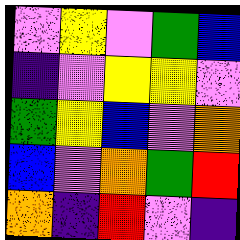[["violet", "yellow", "violet", "green", "blue"], ["indigo", "violet", "yellow", "yellow", "violet"], ["green", "yellow", "blue", "violet", "orange"], ["blue", "violet", "orange", "green", "red"], ["orange", "indigo", "red", "violet", "indigo"]]